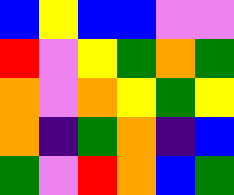[["blue", "yellow", "blue", "blue", "violet", "violet"], ["red", "violet", "yellow", "green", "orange", "green"], ["orange", "violet", "orange", "yellow", "green", "yellow"], ["orange", "indigo", "green", "orange", "indigo", "blue"], ["green", "violet", "red", "orange", "blue", "green"]]